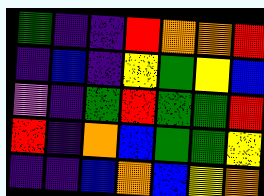[["green", "indigo", "indigo", "red", "orange", "orange", "red"], ["indigo", "blue", "indigo", "yellow", "green", "yellow", "blue"], ["violet", "indigo", "green", "red", "green", "green", "red"], ["red", "indigo", "orange", "blue", "green", "green", "yellow"], ["indigo", "indigo", "blue", "orange", "blue", "yellow", "orange"]]